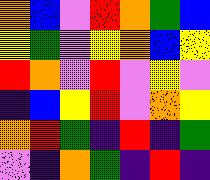[["orange", "blue", "violet", "red", "orange", "green", "blue"], ["yellow", "green", "violet", "yellow", "orange", "blue", "yellow"], ["red", "orange", "violet", "red", "violet", "yellow", "violet"], ["indigo", "blue", "yellow", "red", "violet", "orange", "yellow"], ["orange", "red", "green", "indigo", "red", "indigo", "green"], ["violet", "indigo", "orange", "green", "indigo", "red", "indigo"]]